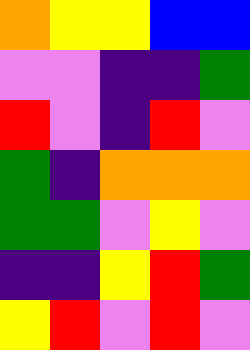[["orange", "yellow", "yellow", "blue", "blue"], ["violet", "violet", "indigo", "indigo", "green"], ["red", "violet", "indigo", "red", "violet"], ["green", "indigo", "orange", "orange", "orange"], ["green", "green", "violet", "yellow", "violet"], ["indigo", "indigo", "yellow", "red", "green"], ["yellow", "red", "violet", "red", "violet"]]